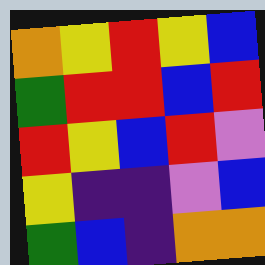[["orange", "yellow", "red", "yellow", "blue"], ["green", "red", "red", "blue", "red"], ["red", "yellow", "blue", "red", "violet"], ["yellow", "indigo", "indigo", "violet", "blue"], ["green", "blue", "indigo", "orange", "orange"]]